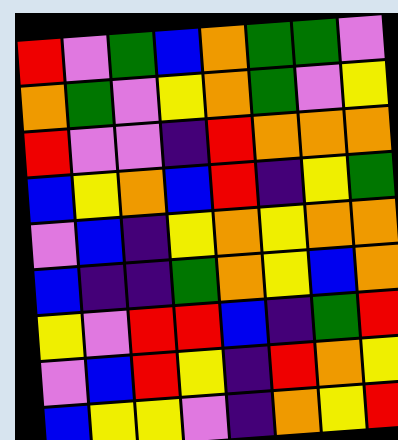[["red", "violet", "green", "blue", "orange", "green", "green", "violet"], ["orange", "green", "violet", "yellow", "orange", "green", "violet", "yellow"], ["red", "violet", "violet", "indigo", "red", "orange", "orange", "orange"], ["blue", "yellow", "orange", "blue", "red", "indigo", "yellow", "green"], ["violet", "blue", "indigo", "yellow", "orange", "yellow", "orange", "orange"], ["blue", "indigo", "indigo", "green", "orange", "yellow", "blue", "orange"], ["yellow", "violet", "red", "red", "blue", "indigo", "green", "red"], ["violet", "blue", "red", "yellow", "indigo", "red", "orange", "yellow"], ["blue", "yellow", "yellow", "violet", "indigo", "orange", "yellow", "red"]]